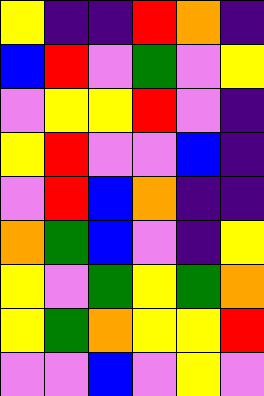[["yellow", "indigo", "indigo", "red", "orange", "indigo"], ["blue", "red", "violet", "green", "violet", "yellow"], ["violet", "yellow", "yellow", "red", "violet", "indigo"], ["yellow", "red", "violet", "violet", "blue", "indigo"], ["violet", "red", "blue", "orange", "indigo", "indigo"], ["orange", "green", "blue", "violet", "indigo", "yellow"], ["yellow", "violet", "green", "yellow", "green", "orange"], ["yellow", "green", "orange", "yellow", "yellow", "red"], ["violet", "violet", "blue", "violet", "yellow", "violet"]]